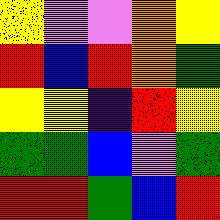[["yellow", "violet", "violet", "orange", "yellow"], ["red", "blue", "red", "orange", "green"], ["yellow", "yellow", "indigo", "red", "yellow"], ["green", "green", "blue", "violet", "green"], ["red", "red", "green", "blue", "red"]]